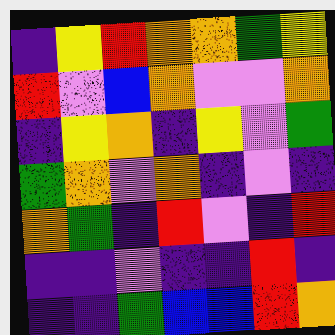[["indigo", "yellow", "red", "orange", "orange", "green", "yellow"], ["red", "violet", "blue", "orange", "violet", "violet", "orange"], ["indigo", "yellow", "orange", "indigo", "yellow", "violet", "green"], ["green", "orange", "violet", "orange", "indigo", "violet", "indigo"], ["orange", "green", "indigo", "red", "violet", "indigo", "red"], ["indigo", "indigo", "violet", "indigo", "indigo", "red", "indigo"], ["indigo", "indigo", "green", "blue", "blue", "red", "orange"]]